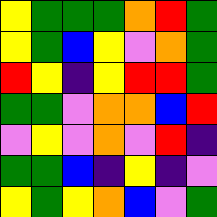[["yellow", "green", "green", "green", "orange", "red", "green"], ["yellow", "green", "blue", "yellow", "violet", "orange", "green"], ["red", "yellow", "indigo", "yellow", "red", "red", "green"], ["green", "green", "violet", "orange", "orange", "blue", "red"], ["violet", "yellow", "violet", "orange", "violet", "red", "indigo"], ["green", "green", "blue", "indigo", "yellow", "indigo", "violet"], ["yellow", "green", "yellow", "orange", "blue", "violet", "green"]]